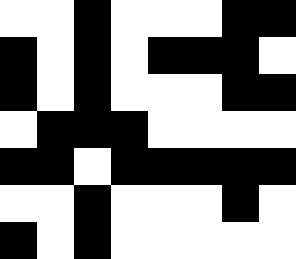[["white", "white", "black", "white", "white", "white", "black", "black"], ["black", "white", "black", "white", "black", "black", "black", "white"], ["black", "white", "black", "white", "white", "white", "black", "black"], ["white", "black", "black", "black", "white", "white", "white", "white"], ["black", "black", "white", "black", "black", "black", "black", "black"], ["white", "white", "black", "white", "white", "white", "black", "white"], ["black", "white", "black", "white", "white", "white", "white", "white"]]